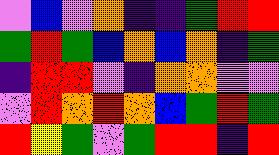[["violet", "blue", "violet", "orange", "indigo", "indigo", "green", "red", "red"], ["green", "red", "green", "blue", "orange", "blue", "orange", "indigo", "green"], ["indigo", "red", "red", "violet", "indigo", "orange", "orange", "violet", "violet"], ["violet", "red", "orange", "red", "orange", "blue", "green", "red", "green"], ["red", "yellow", "green", "violet", "green", "red", "red", "indigo", "red"]]